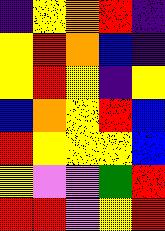[["indigo", "yellow", "orange", "red", "indigo"], ["yellow", "red", "orange", "blue", "indigo"], ["yellow", "red", "yellow", "indigo", "yellow"], ["blue", "orange", "yellow", "red", "blue"], ["red", "yellow", "yellow", "yellow", "blue"], ["yellow", "violet", "violet", "green", "red"], ["red", "red", "violet", "yellow", "red"]]